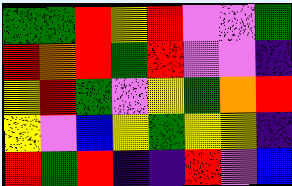[["green", "green", "red", "yellow", "red", "violet", "violet", "green"], ["red", "orange", "red", "green", "red", "violet", "violet", "indigo"], ["yellow", "red", "green", "violet", "yellow", "green", "orange", "red"], ["yellow", "violet", "blue", "yellow", "green", "yellow", "yellow", "indigo"], ["red", "green", "red", "indigo", "indigo", "red", "violet", "blue"]]